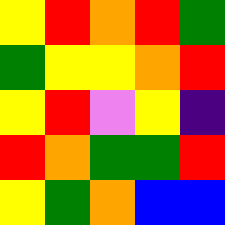[["yellow", "red", "orange", "red", "green"], ["green", "yellow", "yellow", "orange", "red"], ["yellow", "red", "violet", "yellow", "indigo"], ["red", "orange", "green", "green", "red"], ["yellow", "green", "orange", "blue", "blue"]]